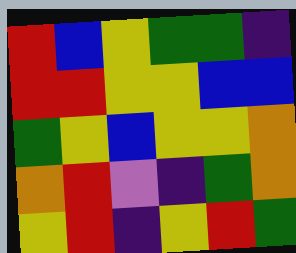[["red", "blue", "yellow", "green", "green", "indigo"], ["red", "red", "yellow", "yellow", "blue", "blue"], ["green", "yellow", "blue", "yellow", "yellow", "orange"], ["orange", "red", "violet", "indigo", "green", "orange"], ["yellow", "red", "indigo", "yellow", "red", "green"]]